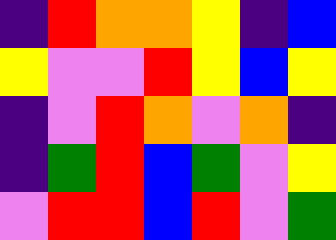[["indigo", "red", "orange", "orange", "yellow", "indigo", "blue"], ["yellow", "violet", "violet", "red", "yellow", "blue", "yellow"], ["indigo", "violet", "red", "orange", "violet", "orange", "indigo"], ["indigo", "green", "red", "blue", "green", "violet", "yellow"], ["violet", "red", "red", "blue", "red", "violet", "green"]]